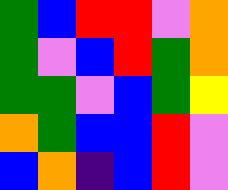[["green", "blue", "red", "red", "violet", "orange"], ["green", "violet", "blue", "red", "green", "orange"], ["green", "green", "violet", "blue", "green", "yellow"], ["orange", "green", "blue", "blue", "red", "violet"], ["blue", "orange", "indigo", "blue", "red", "violet"]]